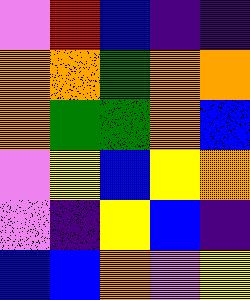[["violet", "red", "blue", "indigo", "indigo"], ["orange", "orange", "green", "orange", "orange"], ["orange", "green", "green", "orange", "blue"], ["violet", "yellow", "blue", "yellow", "orange"], ["violet", "indigo", "yellow", "blue", "indigo"], ["blue", "blue", "orange", "violet", "yellow"]]